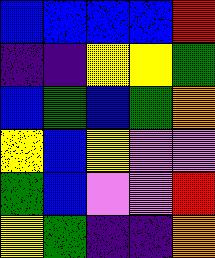[["blue", "blue", "blue", "blue", "red"], ["indigo", "indigo", "yellow", "yellow", "green"], ["blue", "green", "blue", "green", "orange"], ["yellow", "blue", "yellow", "violet", "violet"], ["green", "blue", "violet", "violet", "red"], ["yellow", "green", "indigo", "indigo", "orange"]]